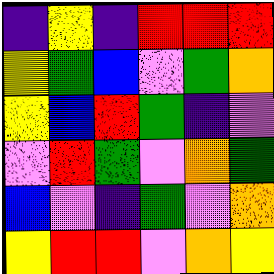[["indigo", "yellow", "indigo", "red", "red", "red"], ["yellow", "green", "blue", "violet", "green", "orange"], ["yellow", "blue", "red", "green", "indigo", "violet"], ["violet", "red", "green", "violet", "orange", "green"], ["blue", "violet", "indigo", "green", "violet", "orange"], ["yellow", "red", "red", "violet", "orange", "yellow"]]